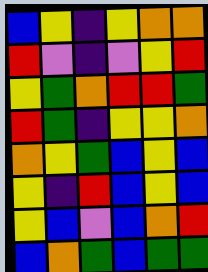[["blue", "yellow", "indigo", "yellow", "orange", "orange"], ["red", "violet", "indigo", "violet", "yellow", "red"], ["yellow", "green", "orange", "red", "red", "green"], ["red", "green", "indigo", "yellow", "yellow", "orange"], ["orange", "yellow", "green", "blue", "yellow", "blue"], ["yellow", "indigo", "red", "blue", "yellow", "blue"], ["yellow", "blue", "violet", "blue", "orange", "red"], ["blue", "orange", "green", "blue", "green", "green"]]